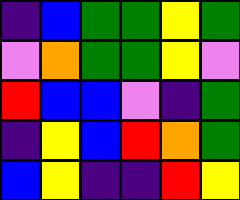[["indigo", "blue", "green", "green", "yellow", "green"], ["violet", "orange", "green", "green", "yellow", "violet"], ["red", "blue", "blue", "violet", "indigo", "green"], ["indigo", "yellow", "blue", "red", "orange", "green"], ["blue", "yellow", "indigo", "indigo", "red", "yellow"]]